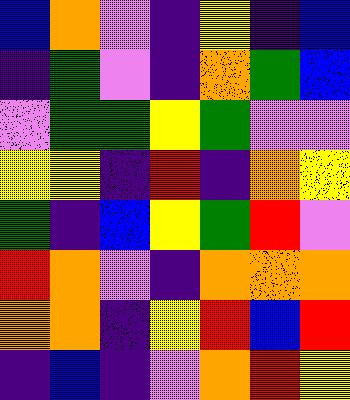[["blue", "orange", "violet", "indigo", "yellow", "indigo", "blue"], ["indigo", "green", "violet", "indigo", "orange", "green", "blue"], ["violet", "green", "green", "yellow", "green", "violet", "violet"], ["yellow", "yellow", "indigo", "red", "indigo", "orange", "yellow"], ["green", "indigo", "blue", "yellow", "green", "red", "violet"], ["red", "orange", "violet", "indigo", "orange", "orange", "orange"], ["orange", "orange", "indigo", "yellow", "red", "blue", "red"], ["indigo", "blue", "indigo", "violet", "orange", "red", "yellow"]]